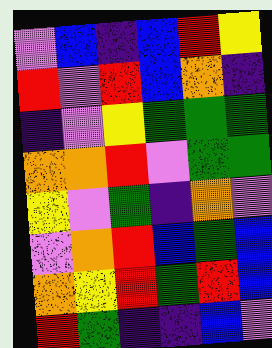[["violet", "blue", "indigo", "blue", "red", "yellow"], ["red", "violet", "red", "blue", "orange", "indigo"], ["indigo", "violet", "yellow", "green", "green", "green"], ["orange", "orange", "red", "violet", "green", "green"], ["yellow", "violet", "green", "indigo", "orange", "violet"], ["violet", "orange", "red", "blue", "green", "blue"], ["orange", "yellow", "red", "green", "red", "blue"], ["red", "green", "indigo", "indigo", "blue", "violet"]]